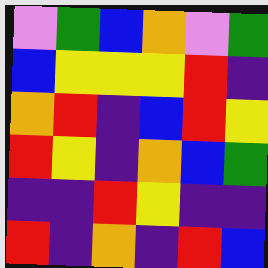[["violet", "green", "blue", "orange", "violet", "green"], ["blue", "yellow", "yellow", "yellow", "red", "indigo"], ["orange", "red", "indigo", "blue", "red", "yellow"], ["red", "yellow", "indigo", "orange", "blue", "green"], ["indigo", "indigo", "red", "yellow", "indigo", "indigo"], ["red", "indigo", "orange", "indigo", "red", "blue"]]